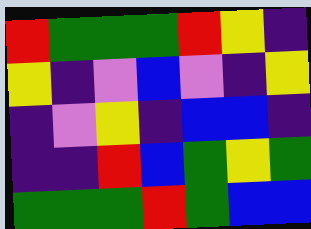[["red", "green", "green", "green", "red", "yellow", "indigo"], ["yellow", "indigo", "violet", "blue", "violet", "indigo", "yellow"], ["indigo", "violet", "yellow", "indigo", "blue", "blue", "indigo"], ["indigo", "indigo", "red", "blue", "green", "yellow", "green"], ["green", "green", "green", "red", "green", "blue", "blue"]]